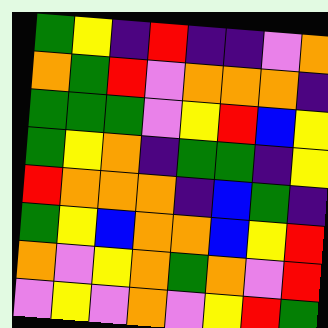[["green", "yellow", "indigo", "red", "indigo", "indigo", "violet", "orange"], ["orange", "green", "red", "violet", "orange", "orange", "orange", "indigo"], ["green", "green", "green", "violet", "yellow", "red", "blue", "yellow"], ["green", "yellow", "orange", "indigo", "green", "green", "indigo", "yellow"], ["red", "orange", "orange", "orange", "indigo", "blue", "green", "indigo"], ["green", "yellow", "blue", "orange", "orange", "blue", "yellow", "red"], ["orange", "violet", "yellow", "orange", "green", "orange", "violet", "red"], ["violet", "yellow", "violet", "orange", "violet", "yellow", "red", "green"]]